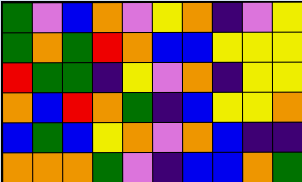[["green", "violet", "blue", "orange", "violet", "yellow", "orange", "indigo", "violet", "yellow"], ["green", "orange", "green", "red", "orange", "blue", "blue", "yellow", "yellow", "yellow"], ["red", "green", "green", "indigo", "yellow", "violet", "orange", "indigo", "yellow", "yellow"], ["orange", "blue", "red", "orange", "green", "indigo", "blue", "yellow", "yellow", "orange"], ["blue", "green", "blue", "yellow", "orange", "violet", "orange", "blue", "indigo", "indigo"], ["orange", "orange", "orange", "green", "violet", "indigo", "blue", "blue", "orange", "green"]]